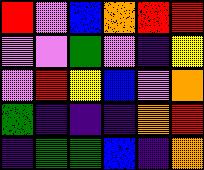[["red", "violet", "blue", "orange", "red", "red"], ["violet", "violet", "green", "violet", "indigo", "yellow"], ["violet", "red", "yellow", "blue", "violet", "orange"], ["green", "indigo", "indigo", "indigo", "orange", "red"], ["indigo", "green", "green", "blue", "indigo", "orange"]]